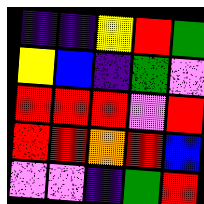[["indigo", "indigo", "yellow", "red", "green"], ["yellow", "blue", "indigo", "green", "violet"], ["red", "red", "red", "violet", "red"], ["red", "red", "orange", "red", "blue"], ["violet", "violet", "indigo", "green", "red"]]